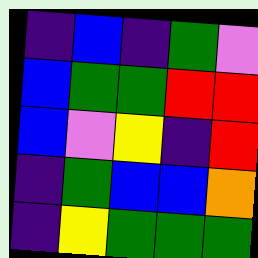[["indigo", "blue", "indigo", "green", "violet"], ["blue", "green", "green", "red", "red"], ["blue", "violet", "yellow", "indigo", "red"], ["indigo", "green", "blue", "blue", "orange"], ["indigo", "yellow", "green", "green", "green"]]